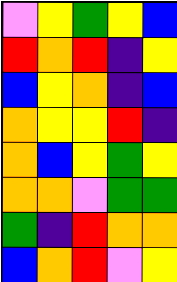[["violet", "yellow", "green", "yellow", "blue"], ["red", "orange", "red", "indigo", "yellow"], ["blue", "yellow", "orange", "indigo", "blue"], ["orange", "yellow", "yellow", "red", "indigo"], ["orange", "blue", "yellow", "green", "yellow"], ["orange", "orange", "violet", "green", "green"], ["green", "indigo", "red", "orange", "orange"], ["blue", "orange", "red", "violet", "yellow"]]